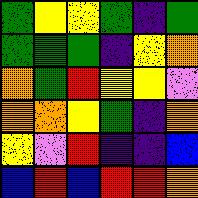[["green", "yellow", "yellow", "green", "indigo", "green"], ["green", "green", "green", "indigo", "yellow", "orange"], ["orange", "green", "red", "yellow", "yellow", "violet"], ["orange", "orange", "yellow", "green", "indigo", "orange"], ["yellow", "violet", "red", "indigo", "indigo", "blue"], ["blue", "red", "blue", "red", "red", "orange"]]